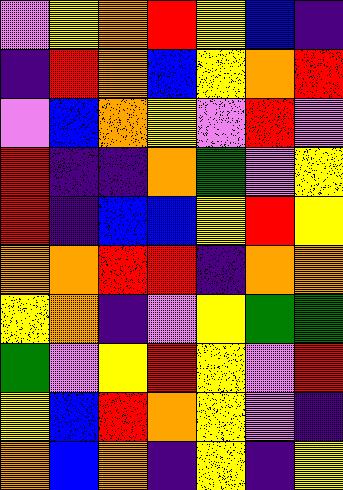[["violet", "yellow", "orange", "red", "yellow", "blue", "indigo"], ["indigo", "red", "orange", "blue", "yellow", "orange", "red"], ["violet", "blue", "orange", "yellow", "violet", "red", "violet"], ["red", "indigo", "indigo", "orange", "green", "violet", "yellow"], ["red", "indigo", "blue", "blue", "yellow", "red", "yellow"], ["orange", "orange", "red", "red", "indigo", "orange", "orange"], ["yellow", "orange", "indigo", "violet", "yellow", "green", "green"], ["green", "violet", "yellow", "red", "yellow", "violet", "red"], ["yellow", "blue", "red", "orange", "yellow", "violet", "indigo"], ["orange", "blue", "orange", "indigo", "yellow", "indigo", "yellow"]]